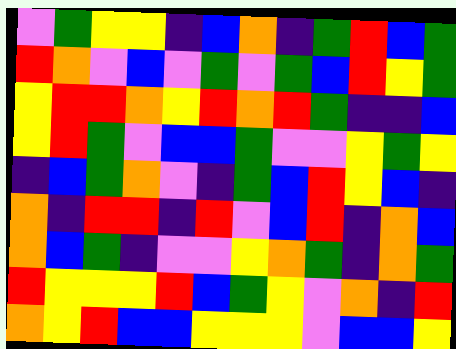[["violet", "green", "yellow", "yellow", "indigo", "blue", "orange", "indigo", "green", "red", "blue", "green"], ["red", "orange", "violet", "blue", "violet", "green", "violet", "green", "blue", "red", "yellow", "green"], ["yellow", "red", "red", "orange", "yellow", "red", "orange", "red", "green", "indigo", "indigo", "blue"], ["yellow", "red", "green", "violet", "blue", "blue", "green", "violet", "violet", "yellow", "green", "yellow"], ["indigo", "blue", "green", "orange", "violet", "indigo", "green", "blue", "red", "yellow", "blue", "indigo"], ["orange", "indigo", "red", "red", "indigo", "red", "violet", "blue", "red", "indigo", "orange", "blue"], ["orange", "blue", "green", "indigo", "violet", "violet", "yellow", "orange", "green", "indigo", "orange", "green"], ["red", "yellow", "yellow", "yellow", "red", "blue", "green", "yellow", "violet", "orange", "indigo", "red"], ["orange", "yellow", "red", "blue", "blue", "yellow", "yellow", "yellow", "violet", "blue", "blue", "yellow"]]